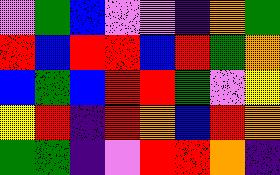[["violet", "green", "blue", "violet", "violet", "indigo", "orange", "green"], ["red", "blue", "red", "red", "blue", "red", "green", "orange"], ["blue", "green", "blue", "red", "red", "green", "violet", "yellow"], ["yellow", "red", "indigo", "red", "orange", "blue", "red", "orange"], ["green", "green", "indigo", "violet", "red", "red", "orange", "indigo"]]